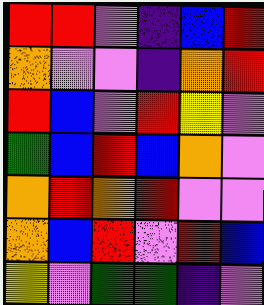[["red", "red", "violet", "indigo", "blue", "red"], ["orange", "violet", "violet", "indigo", "orange", "red"], ["red", "blue", "violet", "red", "yellow", "violet"], ["green", "blue", "red", "blue", "orange", "violet"], ["orange", "red", "orange", "red", "violet", "violet"], ["orange", "blue", "red", "violet", "red", "blue"], ["yellow", "violet", "green", "green", "indigo", "violet"]]